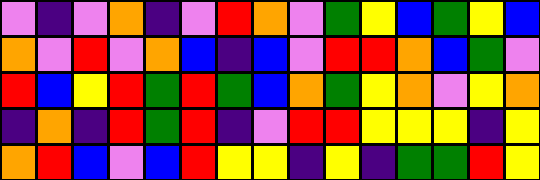[["violet", "indigo", "violet", "orange", "indigo", "violet", "red", "orange", "violet", "green", "yellow", "blue", "green", "yellow", "blue"], ["orange", "violet", "red", "violet", "orange", "blue", "indigo", "blue", "violet", "red", "red", "orange", "blue", "green", "violet"], ["red", "blue", "yellow", "red", "green", "red", "green", "blue", "orange", "green", "yellow", "orange", "violet", "yellow", "orange"], ["indigo", "orange", "indigo", "red", "green", "red", "indigo", "violet", "red", "red", "yellow", "yellow", "yellow", "indigo", "yellow"], ["orange", "red", "blue", "violet", "blue", "red", "yellow", "yellow", "indigo", "yellow", "indigo", "green", "green", "red", "yellow"]]